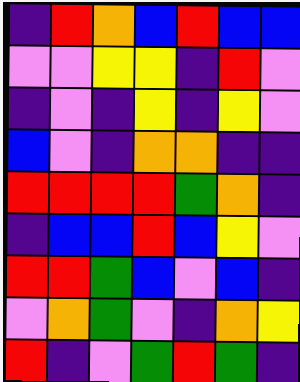[["indigo", "red", "orange", "blue", "red", "blue", "blue"], ["violet", "violet", "yellow", "yellow", "indigo", "red", "violet"], ["indigo", "violet", "indigo", "yellow", "indigo", "yellow", "violet"], ["blue", "violet", "indigo", "orange", "orange", "indigo", "indigo"], ["red", "red", "red", "red", "green", "orange", "indigo"], ["indigo", "blue", "blue", "red", "blue", "yellow", "violet"], ["red", "red", "green", "blue", "violet", "blue", "indigo"], ["violet", "orange", "green", "violet", "indigo", "orange", "yellow"], ["red", "indigo", "violet", "green", "red", "green", "indigo"]]